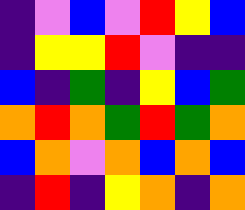[["indigo", "violet", "blue", "violet", "red", "yellow", "blue"], ["indigo", "yellow", "yellow", "red", "violet", "indigo", "indigo"], ["blue", "indigo", "green", "indigo", "yellow", "blue", "green"], ["orange", "red", "orange", "green", "red", "green", "orange"], ["blue", "orange", "violet", "orange", "blue", "orange", "blue"], ["indigo", "red", "indigo", "yellow", "orange", "indigo", "orange"]]